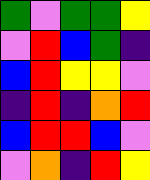[["green", "violet", "green", "green", "yellow"], ["violet", "red", "blue", "green", "indigo"], ["blue", "red", "yellow", "yellow", "violet"], ["indigo", "red", "indigo", "orange", "red"], ["blue", "red", "red", "blue", "violet"], ["violet", "orange", "indigo", "red", "yellow"]]